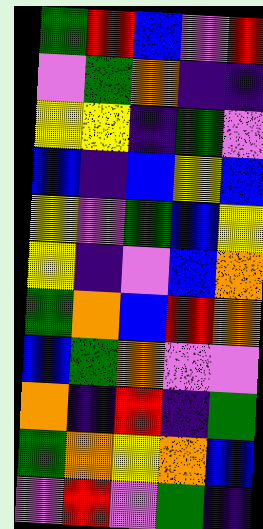[["green", "red", "blue", "violet", "red"], ["violet", "green", "orange", "indigo", "indigo"], ["yellow", "yellow", "indigo", "green", "violet"], ["blue", "indigo", "blue", "yellow", "blue"], ["yellow", "violet", "green", "blue", "yellow"], ["yellow", "indigo", "violet", "blue", "orange"], ["green", "orange", "blue", "red", "orange"], ["blue", "green", "orange", "violet", "violet"], ["orange", "indigo", "red", "indigo", "green"], ["green", "orange", "yellow", "orange", "blue"], ["violet", "red", "violet", "green", "indigo"]]